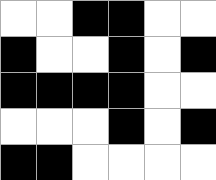[["white", "white", "black", "black", "white", "white"], ["black", "white", "white", "black", "white", "black"], ["black", "black", "black", "black", "white", "white"], ["white", "white", "white", "black", "white", "black"], ["black", "black", "white", "white", "white", "white"]]